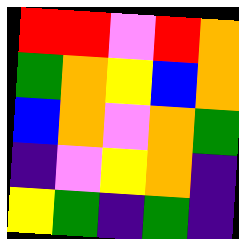[["red", "red", "violet", "red", "orange"], ["green", "orange", "yellow", "blue", "orange"], ["blue", "orange", "violet", "orange", "green"], ["indigo", "violet", "yellow", "orange", "indigo"], ["yellow", "green", "indigo", "green", "indigo"]]